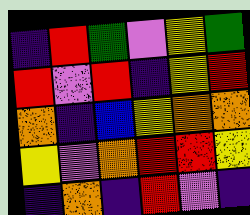[["indigo", "red", "green", "violet", "yellow", "green"], ["red", "violet", "red", "indigo", "yellow", "red"], ["orange", "indigo", "blue", "yellow", "orange", "orange"], ["yellow", "violet", "orange", "red", "red", "yellow"], ["indigo", "orange", "indigo", "red", "violet", "indigo"]]